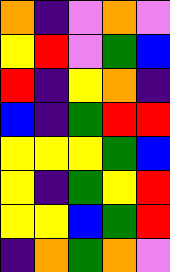[["orange", "indigo", "violet", "orange", "violet"], ["yellow", "red", "violet", "green", "blue"], ["red", "indigo", "yellow", "orange", "indigo"], ["blue", "indigo", "green", "red", "red"], ["yellow", "yellow", "yellow", "green", "blue"], ["yellow", "indigo", "green", "yellow", "red"], ["yellow", "yellow", "blue", "green", "red"], ["indigo", "orange", "green", "orange", "violet"]]